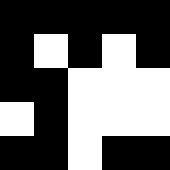[["black", "black", "black", "black", "black"], ["black", "white", "black", "white", "black"], ["black", "black", "white", "white", "white"], ["white", "black", "white", "white", "white"], ["black", "black", "white", "black", "black"]]